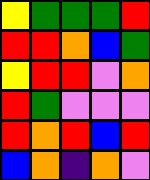[["yellow", "green", "green", "green", "red"], ["red", "red", "orange", "blue", "green"], ["yellow", "red", "red", "violet", "orange"], ["red", "green", "violet", "violet", "violet"], ["red", "orange", "red", "blue", "red"], ["blue", "orange", "indigo", "orange", "violet"]]